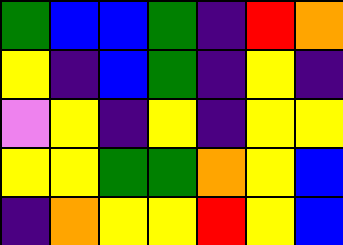[["green", "blue", "blue", "green", "indigo", "red", "orange"], ["yellow", "indigo", "blue", "green", "indigo", "yellow", "indigo"], ["violet", "yellow", "indigo", "yellow", "indigo", "yellow", "yellow"], ["yellow", "yellow", "green", "green", "orange", "yellow", "blue"], ["indigo", "orange", "yellow", "yellow", "red", "yellow", "blue"]]